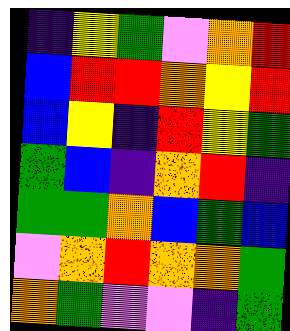[["indigo", "yellow", "green", "violet", "orange", "red"], ["blue", "red", "red", "orange", "yellow", "red"], ["blue", "yellow", "indigo", "red", "yellow", "green"], ["green", "blue", "indigo", "orange", "red", "indigo"], ["green", "green", "orange", "blue", "green", "blue"], ["violet", "orange", "red", "orange", "orange", "green"], ["orange", "green", "violet", "violet", "indigo", "green"]]